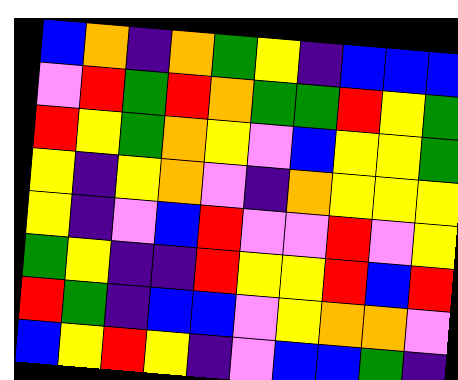[["blue", "orange", "indigo", "orange", "green", "yellow", "indigo", "blue", "blue", "blue"], ["violet", "red", "green", "red", "orange", "green", "green", "red", "yellow", "green"], ["red", "yellow", "green", "orange", "yellow", "violet", "blue", "yellow", "yellow", "green"], ["yellow", "indigo", "yellow", "orange", "violet", "indigo", "orange", "yellow", "yellow", "yellow"], ["yellow", "indigo", "violet", "blue", "red", "violet", "violet", "red", "violet", "yellow"], ["green", "yellow", "indigo", "indigo", "red", "yellow", "yellow", "red", "blue", "red"], ["red", "green", "indigo", "blue", "blue", "violet", "yellow", "orange", "orange", "violet"], ["blue", "yellow", "red", "yellow", "indigo", "violet", "blue", "blue", "green", "indigo"]]